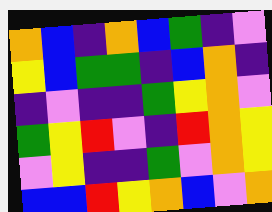[["orange", "blue", "indigo", "orange", "blue", "green", "indigo", "violet"], ["yellow", "blue", "green", "green", "indigo", "blue", "orange", "indigo"], ["indigo", "violet", "indigo", "indigo", "green", "yellow", "orange", "violet"], ["green", "yellow", "red", "violet", "indigo", "red", "orange", "yellow"], ["violet", "yellow", "indigo", "indigo", "green", "violet", "orange", "yellow"], ["blue", "blue", "red", "yellow", "orange", "blue", "violet", "orange"]]